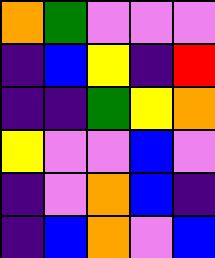[["orange", "green", "violet", "violet", "violet"], ["indigo", "blue", "yellow", "indigo", "red"], ["indigo", "indigo", "green", "yellow", "orange"], ["yellow", "violet", "violet", "blue", "violet"], ["indigo", "violet", "orange", "blue", "indigo"], ["indigo", "blue", "orange", "violet", "blue"]]